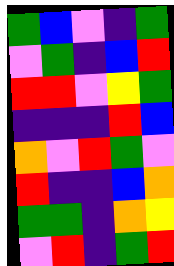[["green", "blue", "violet", "indigo", "green"], ["violet", "green", "indigo", "blue", "red"], ["red", "red", "violet", "yellow", "green"], ["indigo", "indigo", "indigo", "red", "blue"], ["orange", "violet", "red", "green", "violet"], ["red", "indigo", "indigo", "blue", "orange"], ["green", "green", "indigo", "orange", "yellow"], ["violet", "red", "indigo", "green", "red"]]